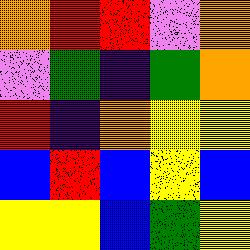[["orange", "red", "red", "violet", "orange"], ["violet", "green", "indigo", "green", "orange"], ["red", "indigo", "orange", "yellow", "yellow"], ["blue", "red", "blue", "yellow", "blue"], ["yellow", "yellow", "blue", "green", "yellow"]]